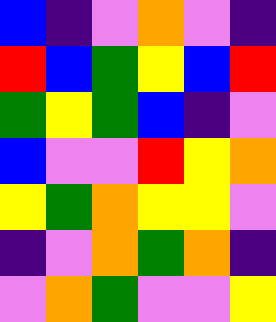[["blue", "indigo", "violet", "orange", "violet", "indigo"], ["red", "blue", "green", "yellow", "blue", "red"], ["green", "yellow", "green", "blue", "indigo", "violet"], ["blue", "violet", "violet", "red", "yellow", "orange"], ["yellow", "green", "orange", "yellow", "yellow", "violet"], ["indigo", "violet", "orange", "green", "orange", "indigo"], ["violet", "orange", "green", "violet", "violet", "yellow"]]